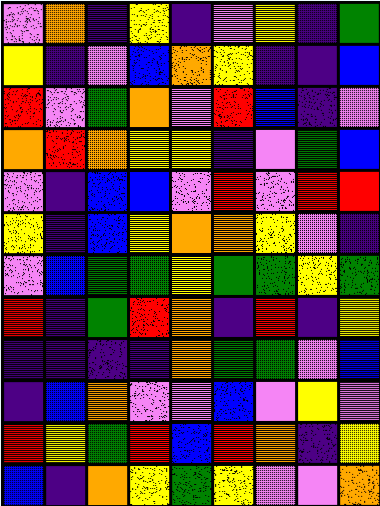[["violet", "orange", "indigo", "yellow", "indigo", "violet", "yellow", "indigo", "green"], ["yellow", "indigo", "violet", "blue", "orange", "yellow", "indigo", "indigo", "blue"], ["red", "violet", "green", "orange", "violet", "red", "blue", "indigo", "violet"], ["orange", "red", "orange", "yellow", "yellow", "indigo", "violet", "green", "blue"], ["violet", "indigo", "blue", "blue", "violet", "red", "violet", "red", "red"], ["yellow", "indigo", "blue", "yellow", "orange", "orange", "yellow", "violet", "indigo"], ["violet", "blue", "green", "green", "yellow", "green", "green", "yellow", "green"], ["red", "indigo", "green", "red", "orange", "indigo", "red", "indigo", "yellow"], ["indigo", "indigo", "indigo", "indigo", "orange", "green", "green", "violet", "blue"], ["indigo", "blue", "orange", "violet", "violet", "blue", "violet", "yellow", "violet"], ["red", "yellow", "green", "red", "blue", "red", "orange", "indigo", "yellow"], ["blue", "indigo", "orange", "yellow", "green", "yellow", "violet", "violet", "orange"]]